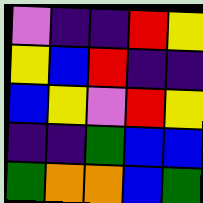[["violet", "indigo", "indigo", "red", "yellow"], ["yellow", "blue", "red", "indigo", "indigo"], ["blue", "yellow", "violet", "red", "yellow"], ["indigo", "indigo", "green", "blue", "blue"], ["green", "orange", "orange", "blue", "green"]]